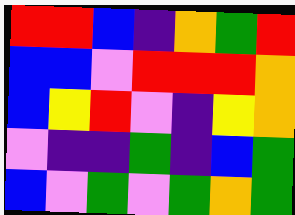[["red", "red", "blue", "indigo", "orange", "green", "red"], ["blue", "blue", "violet", "red", "red", "red", "orange"], ["blue", "yellow", "red", "violet", "indigo", "yellow", "orange"], ["violet", "indigo", "indigo", "green", "indigo", "blue", "green"], ["blue", "violet", "green", "violet", "green", "orange", "green"]]